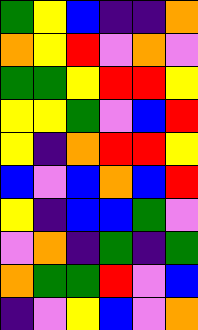[["green", "yellow", "blue", "indigo", "indigo", "orange"], ["orange", "yellow", "red", "violet", "orange", "violet"], ["green", "green", "yellow", "red", "red", "yellow"], ["yellow", "yellow", "green", "violet", "blue", "red"], ["yellow", "indigo", "orange", "red", "red", "yellow"], ["blue", "violet", "blue", "orange", "blue", "red"], ["yellow", "indigo", "blue", "blue", "green", "violet"], ["violet", "orange", "indigo", "green", "indigo", "green"], ["orange", "green", "green", "red", "violet", "blue"], ["indigo", "violet", "yellow", "blue", "violet", "orange"]]